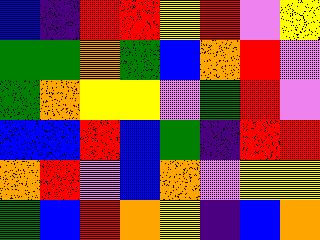[["blue", "indigo", "red", "red", "yellow", "red", "violet", "yellow"], ["green", "green", "orange", "green", "blue", "orange", "red", "violet"], ["green", "orange", "yellow", "yellow", "violet", "green", "red", "violet"], ["blue", "blue", "red", "blue", "green", "indigo", "red", "red"], ["orange", "red", "violet", "blue", "orange", "violet", "yellow", "yellow"], ["green", "blue", "red", "orange", "yellow", "indigo", "blue", "orange"]]